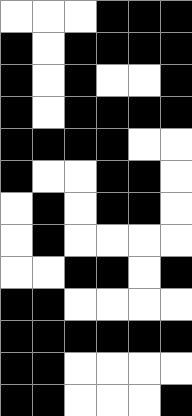[["white", "white", "white", "black", "black", "black"], ["black", "white", "black", "black", "black", "black"], ["black", "white", "black", "white", "white", "black"], ["black", "white", "black", "black", "black", "black"], ["black", "black", "black", "black", "white", "white"], ["black", "white", "white", "black", "black", "white"], ["white", "black", "white", "black", "black", "white"], ["white", "black", "white", "white", "white", "white"], ["white", "white", "black", "black", "white", "black"], ["black", "black", "white", "white", "white", "white"], ["black", "black", "black", "black", "black", "black"], ["black", "black", "white", "white", "white", "white"], ["black", "black", "white", "white", "white", "black"]]